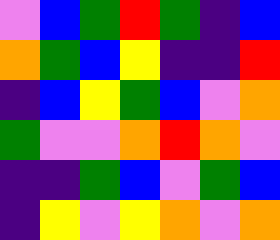[["violet", "blue", "green", "red", "green", "indigo", "blue"], ["orange", "green", "blue", "yellow", "indigo", "indigo", "red"], ["indigo", "blue", "yellow", "green", "blue", "violet", "orange"], ["green", "violet", "violet", "orange", "red", "orange", "violet"], ["indigo", "indigo", "green", "blue", "violet", "green", "blue"], ["indigo", "yellow", "violet", "yellow", "orange", "violet", "orange"]]